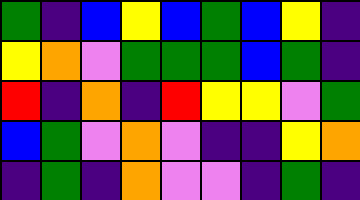[["green", "indigo", "blue", "yellow", "blue", "green", "blue", "yellow", "indigo"], ["yellow", "orange", "violet", "green", "green", "green", "blue", "green", "indigo"], ["red", "indigo", "orange", "indigo", "red", "yellow", "yellow", "violet", "green"], ["blue", "green", "violet", "orange", "violet", "indigo", "indigo", "yellow", "orange"], ["indigo", "green", "indigo", "orange", "violet", "violet", "indigo", "green", "indigo"]]